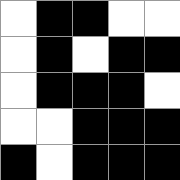[["white", "black", "black", "white", "white"], ["white", "black", "white", "black", "black"], ["white", "black", "black", "black", "white"], ["white", "white", "black", "black", "black"], ["black", "white", "black", "black", "black"]]